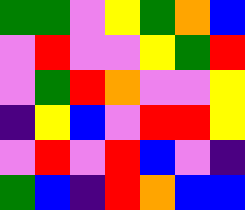[["green", "green", "violet", "yellow", "green", "orange", "blue"], ["violet", "red", "violet", "violet", "yellow", "green", "red"], ["violet", "green", "red", "orange", "violet", "violet", "yellow"], ["indigo", "yellow", "blue", "violet", "red", "red", "yellow"], ["violet", "red", "violet", "red", "blue", "violet", "indigo"], ["green", "blue", "indigo", "red", "orange", "blue", "blue"]]